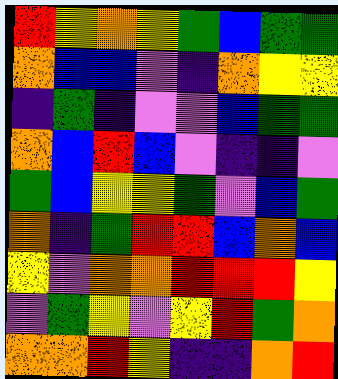[["red", "yellow", "orange", "yellow", "green", "blue", "green", "green"], ["orange", "blue", "blue", "violet", "indigo", "orange", "yellow", "yellow"], ["indigo", "green", "indigo", "violet", "violet", "blue", "green", "green"], ["orange", "blue", "red", "blue", "violet", "indigo", "indigo", "violet"], ["green", "blue", "yellow", "yellow", "green", "violet", "blue", "green"], ["orange", "indigo", "green", "red", "red", "blue", "orange", "blue"], ["yellow", "violet", "orange", "orange", "red", "red", "red", "yellow"], ["violet", "green", "yellow", "violet", "yellow", "red", "green", "orange"], ["orange", "orange", "red", "yellow", "indigo", "indigo", "orange", "red"]]